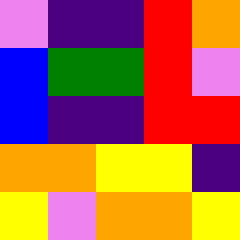[["violet", "indigo", "indigo", "red", "orange"], ["blue", "green", "green", "red", "violet"], ["blue", "indigo", "indigo", "red", "red"], ["orange", "orange", "yellow", "yellow", "indigo"], ["yellow", "violet", "orange", "orange", "yellow"]]